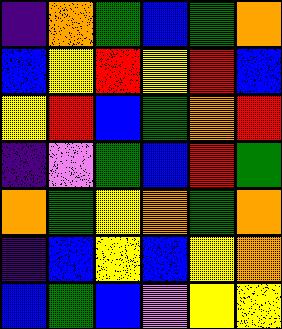[["indigo", "orange", "green", "blue", "green", "orange"], ["blue", "yellow", "red", "yellow", "red", "blue"], ["yellow", "red", "blue", "green", "orange", "red"], ["indigo", "violet", "green", "blue", "red", "green"], ["orange", "green", "yellow", "orange", "green", "orange"], ["indigo", "blue", "yellow", "blue", "yellow", "orange"], ["blue", "green", "blue", "violet", "yellow", "yellow"]]